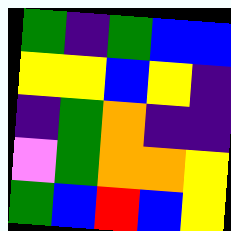[["green", "indigo", "green", "blue", "blue"], ["yellow", "yellow", "blue", "yellow", "indigo"], ["indigo", "green", "orange", "indigo", "indigo"], ["violet", "green", "orange", "orange", "yellow"], ["green", "blue", "red", "blue", "yellow"]]